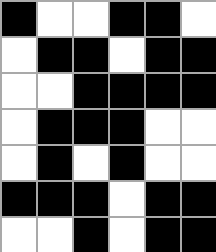[["black", "white", "white", "black", "black", "white"], ["white", "black", "black", "white", "black", "black"], ["white", "white", "black", "black", "black", "black"], ["white", "black", "black", "black", "white", "white"], ["white", "black", "white", "black", "white", "white"], ["black", "black", "black", "white", "black", "black"], ["white", "white", "black", "white", "black", "black"]]